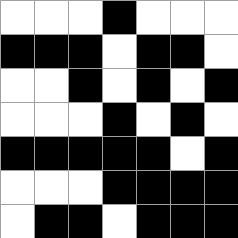[["white", "white", "white", "black", "white", "white", "white"], ["black", "black", "black", "white", "black", "black", "white"], ["white", "white", "black", "white", "black", "white", "black"], ["white", "white", "white", "black", "white", "black", "white"], ["black", "black", "black", "black", "black", "white", "black"], ["white", "white", "white", "black", "black", "black", "black"], ["white", "black", "black", "white", "black", "black", "black"]]